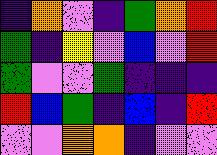[["indigo", "orange", "violet", "indigo", "green", "orange", "red"], ["green", "indigo", "yellow", "violet", "blue", "violet", "red"], ["green", "violet", "violet", "green", "indigo", "indigo", "indigo"], ["red", "blue", "green", "indigo", "blue", "indigo", "red"], ["violet", "violet", "orange", "orange", "indigo", "violet", "violet"]]